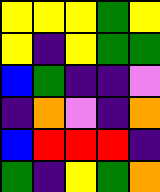[["yellow", "yellow", "yellow", "green", "yellow"], ["yellow", "indigo", "yellow", "green", "green"], ["blue", "green", "indigo", "indigo", "violet"], ["indigo", "orange", "violet", "indigo", "orange"], ["blue", "red", "red", "red", "indigo"], ["green", "indigo", "yellow", "green", "orange"]]